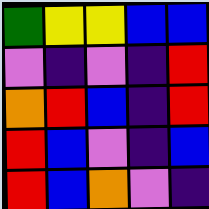[["green", "yellow", "yellow", "blue", "blue"], ["violet", "indigo", "violet", "indigo", "red"], ["orange", "red", "blue", "indigo", "red"], ["red", "blue", "violet", "indigo", "blue"], ["red", "blue", "orange", "violet", "indigo"]]